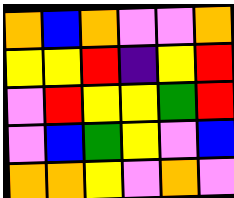[["orange", "blue", "orange", "violet", "violet", "orange"], ["yellow", "yellow", "red", "indigo", "yellow", "red"], ["violet", "red", "yellow", "yellow", "green", "red"], ["violet", "blue", "green", "yellow", "violet", "blue"], ["orange", "orange", "yellow", "violet", "orange", "violet"]]